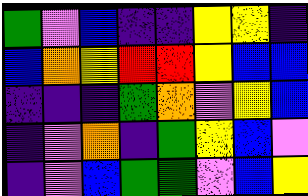[["green", "violet", "blue", "indigo", "indigo", "yellow", "yellow", "indigo"], ["blue", "orange", "yellow", "red", "red", "yellow", "blue", "blue"], ["indigo", "indigo", "indigo", "green", "orange", "violet", "yellow", "blue"], ["indigo", "violet", "orange", "indigo", "green", "yellow", "blue", "violet"], ["indigo", "violet", "blue", "green", "green", "violet", "blue", "yellow"]]